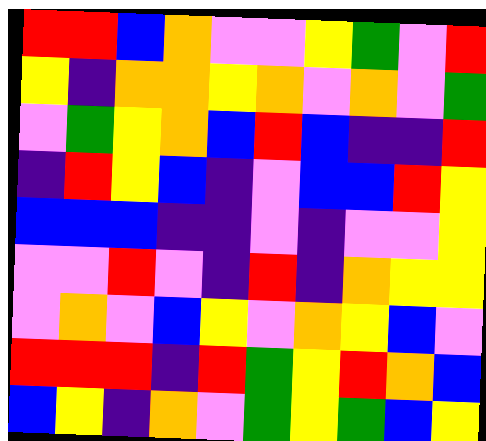[["red", "red", "blue", "orange", "violet", "violet", "yellow", "green", "violet", "red"], ["yellow", "indigo", "orange", "orange", "yellow", "orange", "violet", "orange", "violet", "green"], ["violet", "green", "yellow", "orange", "blue", "red", "blue", "indigo", "indigo", "red"], ["indigo", "red", "yellow", "blue", "indigo", "violet", "blue", "blue", "red", "yellow"], ["blue", "blue", "blue", "indigo", "indigo", "violet", "indigo", "violet", "violet", "yellow"], ["violet", "violet", "red", "violet", "indigo", "red", "indigo", "orange", "yellow", "yellow"], ["violet", "orange", "violet", "blue", "yellow", "violet", "orange", "yellow", "blue", "violet"], ["red", "red", "red", "indigo", "red", "green", "yellow", "red", "orange", "blue"], ["blue", "yellow", "indigo", "orange", "violet", "green", "yellow", "green", "blue", "yellow"]]